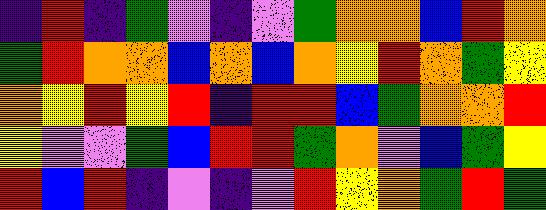[["indigo", "red", "indigo", "green", "violet", "indigo", "violet", "green", "orange", "orange", "blue", "red", "orange"], ["green", "red", "orange", "orange", "blue", "orange", "blue", "orange", "yellow", "red", "orange", "green", "yellow"], ["orange", "yellow", "red", "yellow", "red", "indigo", "red", "red", "blue", "green", "orange", "orange", "red"], ["yellow", "violet", "violet", "green", "blue", "red", "red", "green", "orange", "violet", "blue", "green", "yellow"], ["red", "blue", "red", "indigo", "violet", "indigo", "violet", "red", "yellow", "orange", "green", "red", "green"]]